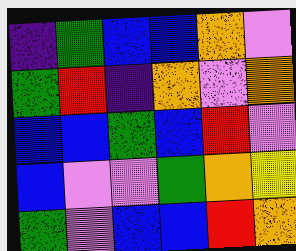[["indigo", "green", "blue", "blue", "orange", "violet"], ["green", "red", "indigo", "orange", "violet", "orange"], ["blue", "blue", "green", "blue", "red", "violet"], ["blue", "violet", "violet", "green", "orange", "yellow"], ["green", "violet", "blue", "blue", "red", "orange"]]